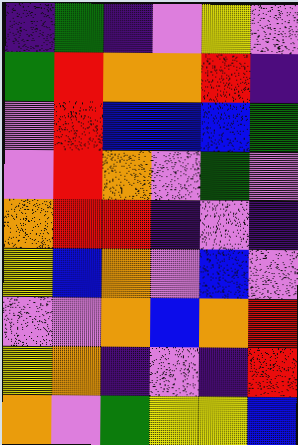[["indigo", "green", "indigo", "violet", "yellow", "violet"], ["green", "red", "orange", "orange", "red", "indigo"], ["violet", "red", "blue", "blue", "blue", "green"], ["violet", "red", "orange", "violet", "green", "violet"], ["orange", "red", "red", "indigo", "violet", "indigo"], ["yellow", "blue", "orange", "violet", "blue", "violet"], ["violet", "violet", "orange", "blue", "orange", "red"], ["yellow", "orange", "indigo", "violet", "indigo", "red"], ["orange", "violet", "green", "yellow", "yellow", "blue"]]